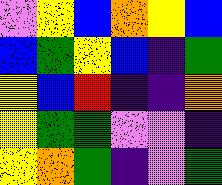[["violet", "yellow", "blue", "orange", "yellow", "blue"], ["blue", "green", "yellow", "blue", "indigo", "green"], ["yellow", "blue", "red", "indigo", "indigo", "orange"], ["yellow", "green", "green", "violet", "violet", "indigo"], ["yellow", "orange", "green", "indigo", "violet", "green"]]